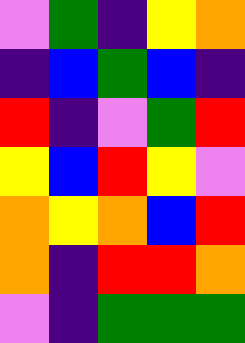[["violet", "green", "indigo", "yellow", "orange"], ["indigo", "blue", "green", "blue", "indigo"], ["red", "indigo", "violet", "green", "red"], ["yellow", "blue", "red", "yellow", "violet"], ["orange", "yellow", "orange", "blue", "red"], ["orange", "indigo", "red", "red", "orange"], ["violet", "indigo", "green", "green", "green"]]